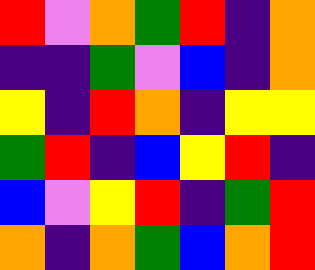[["red", "violet", "orange", "green", "red", "indigo", "orange"], ["indigo", "indigo", "green", "violet", "blue", "indigo", "orange"], ["yellow", "indigo", "red", "orange", "indigo", "yellow", "yellow"], ["green", "red", "indigo", "blue", "yellow", "red", "indigo"], ["blue", "violet", "yellow", "red", "indigo", "green", "red"], ["orange", "indigo", "orange", "green", "blue", "orange", "red"]]